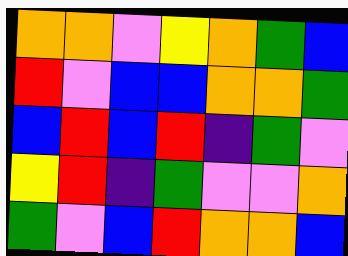[["orange", "orange", "violet", "yellow", "orange", "green", "blue"], ["red", "violet", "blue", "blue", "orange", "orange", "green"], ["blue", "red", "blue", "red", "indigo", "green", "violet"], ["yellow", "red", "indigo", "green", "violet", "violet", "orange"], ["green", "violet", "blue", "red", "orange", "orange", "blue"]]